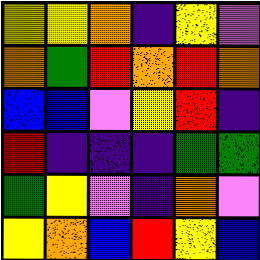[["yellow", "yellow", "orange", "indigo", "yellow", "violet"], ["orange", "green", "red", "orange", "red", "orange"], ["blue", "blue", "violet", "yellow", "red", "indigo"], ["red", "indigo", "indigo", "indigo", "green", "green"], ["green", "yellow", "violet", "indigo", "orange", "violet"], ["yellow", "orange", "blue", "red", "yellow", "blue"]]